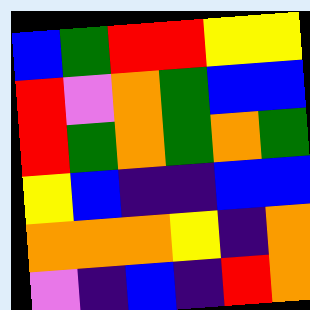[["blue", "green", "red", "red", "yellow", "yellow"], ["red", "violet", "orange", "green", "blue", "blue"], ["red", "green", "orange", "green", "orange", "green"], ["yellow", "blue", "indigo", "indigo", "blue", "blue"], ["orange", "orange", "orange", "yellow", "indigo", "orange"], ["violet", "indigo", "blue", "indigo", "red", "orange"]]